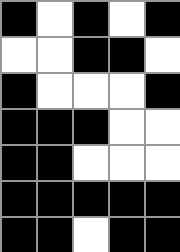[["black", "white", "black", "white", "black"], ["white", "white", "black", "black", "white"], ["black", "white", "white", "white", "black"], ["black", "black", "black", "white", "white"], ["black", "black", "white", "white", "white"], ["black", "black", "black", "black", "black"], ["black", "black", "white", "black", "black"]]